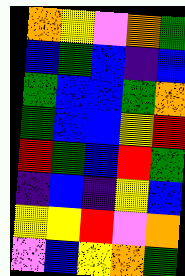[["orange", "yellow", "violet", "orange", "green"], ["blue", "green", "blue", "indigo", "blue"], ["green", "blue", "blue", "green", "orange"], ["green", "blue", "blue", "yellow", "red"], ["red", "green", "blue", "red", "green"], ["indigo", "blue", "indigo", "yellow", "blue"], ["yellow", "yellow", "red", "violet", "orange"], ["violet", "blue", "yellow", "orange", "green"]]